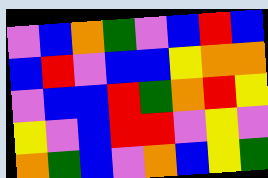[["violet", "blue", "orange", "green", "violet", "blue", "red", "blue"], ["blue", "red", "violet", "blue", "blue", "yellow", "orange", "orange"], ["violet", "blue", "blue", "red", "green", "orange", "red", "yellow"], ["yellow", "violet", "blue", "red", "red", "violet", "yellow", "violet"], ["orange", "green", "blue", "violet", "orange", "blue", "yellow", "green"]]